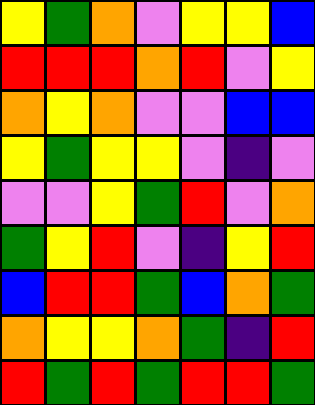[["yellow", "green", "orange", "violet", "yellow", "yellow", "blue"], ["red", "red", "red", "orange", "red", "violet", "yellow"], ["orange", "yellow", "orange", "violet", "violet", "blue", "blue"], ["yellow", "green", "yellow", "yellow", "violet", "indigo", "violet"], ["violet", "violet", "yellow", "green", "red", "violet", "orange"], ["green", "yellow", "red", "violet", "indigo", "yellow", "red"], ["blue", "red", "red", "green", "blue", "orange", "green"], ["orange", "yellow", "yellow", "orange", "green", "indigo", "red"], ["red", "green", "red", "green", "red", "red", "green"]]